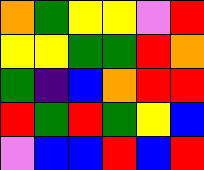[["orange", "green", "yellow", "yellow", "violet", "red"], ["yellow", "yellow", "green", "green", "red", "orange"], ["green", "indigo", "blue", "orange", "red", "red"], ["red", "green", "red", "green", "yellow", "blue"], ["violet", "blue", "blue", "red", "blue", "red"]]